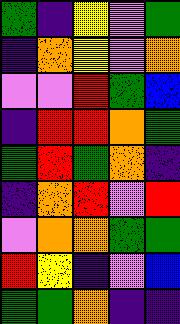[["green", "indigo", "yellow", "violet", "green"], ["indigo", "orange", "yellow", "violet", "orange"], ["violet", "violet", "red", "green", "blue"], ["indigo", "red", "red", "orange", "green"], ["green", "red", "green", "orange", "indigo"], ["indigo", "orange", "red", "violet", "red"], ["violet", "orange", "orange", "green", "green"], ["red", "yellow", "indigo", "violet", "blue"], ["green", "green", "orange", "indigo", "indigo"]]